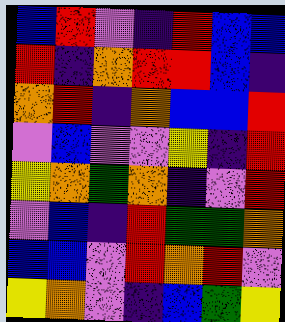[["blue", "red", "violet", "indigo", "red", "blue", "blue"], ["red", "indigo", "orange", "red", "red", "blue", "indigo"], ["orange", "red", "indigo", "orange", "blue", "blue", "red"], ["violet", "blue", "violet", "violet", "yellow", "indigo", "red"], ["yellow", "orange", "green", "orange", "indigo", "violet", "red"], ["violet", "blue", "indigo", "red", "green", "green", "orange"], ["blue", "blue", "violet", "red", "orange", "red", "violet"], ["yellow", "orange", "violet", "indigo", "blue", "green", "yellow"]]